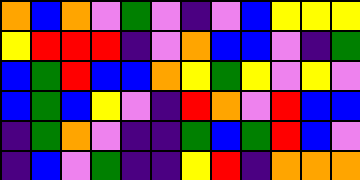[["orange", "blue", "orange", "violet", "green", "violet", "indigo", "violet", "blue", "yellow", "yellow", "yellow"], ["yellow", "red", "red", "red", "indigo", "violet", "orange", "blue", "blue", "violet", "indigo", "green"], ["blue", "green", "red", "blue", "blue", "orange", "yellow", "green", "yellow", "violet", "yellow", "violet"], ["blue", "green", "blue", "yellow", "violet", "indigo", "red", "orange", "violet", "red", "blue", "blue"], ["indigo", "green", "orange", "violet", "indigo", "indigo", "green", "blue", "green", "red", "blue", "violet"], ["indigo", "blue", "violet", "green", "indigo", "indigo", "yellow", "red", "indigo", "orange", "orange", "orange"]]